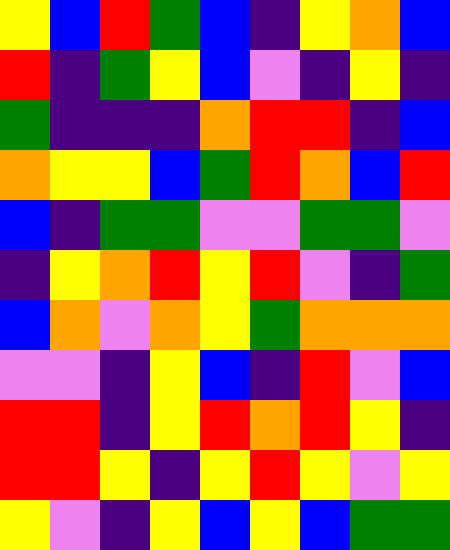[["yellow", "blue", "red", "green", "blue", "indigo", "yellow", "orange", "blue"], ["red", "indigo", "green", "yellow", "blue", "violet", "indigo", "yellow", "indigo"], ["green", "indigo", "indigo", "indigo", "orange", "red", "red", "indigo", "blue"], ["orange", "yellow", "yellow", "blue", "green", "red", "orange", "blue", "red"], ["blue", "indigo", "green", "green", "violet", "violet", "green", "green", "violet"], ["indigo", "yellow", "orange", "red", "yellow", "red", "violet", "indigo", "green"], ["blue", "orange", "violet", "orange", "yellow", "green", "orange", "orange", "orange"], ["violet", "violet", "indigo", "yellow", "blue", "indigo", "red", "violet", "blue"], ["red", "red", "indigo", "yellow", "red", "orange", "red", "yellow", "indigo"], ["red", "red", "yellow", "indigo", "yellow", "red", "yellow", "violet", "yellow"], ["yellow", "violet", "indigo", "yellow", "blue", "yellow", "blue", "green", "green"]]